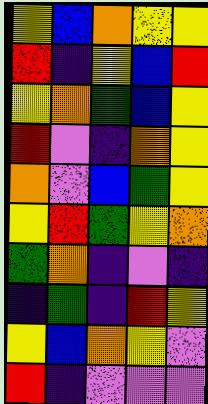[["yellow", "blue", "orange", "yellow", "yellow"], ["red", "indigo", "yellow", "blue", "red"], ["yellow", "orange", "green", "blue", "yellow"], ["red", "violet", "indigo", "orange", "yellow"], ["orange", "violet", "blue", "green", "yellow"], ["yellow", "red", "green", "yellow", "orange"], ["green", "orange", "indigo", "violet", "indigo"], ["indigo", "green", "indigo", "red", "yellow"], ["yellow", "blue", "orange", "yellow", "violet"], ["red", "indigo", "violet", "violet", "violet"]]